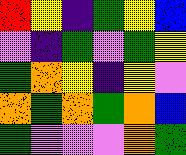[["red", "yellow", "indigo", "green", "yellow", "blue"], ["violet", "indigo", "green", "violet", "green", "yellow"], ["green", "orange", "yellow", "indigo", "yellow", "violet"], ["orange", "green", "orange", "green", "orange", "blue"], ["green", "violet", "violet", "violet", "orange", "green"]]